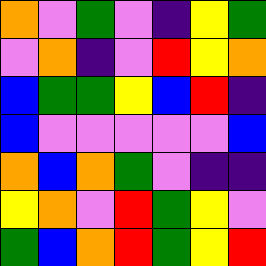[["orange", "violet", "green", "violet", "indigo", "yellow", "green"], ["violet", "orange", "indigo", "violet", "red", "yellow", "orange"], ["blue", "green", "green", "yellow", "blue", "red", "indigo"], ["blue", "violet", "violet", "violet", "violet", "violet", "blue"], ["orange", "blue", "orange", "green", "violet", "indigo", "indigo"], ["yellow", "orange", "violet", "red", "green", "yellow", "violet"], ["green", "blue", "orange", "red", "green", "yellow", "red"]]